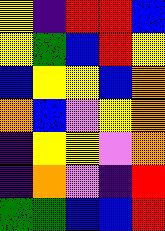[["yellow", "indigo", "red", "red", "blue"], ["yellow", "green", "blue", "red", "yellow"], ["blue", "yellow", "yellow", "blue", "orange"], ["orange", "blue", "violet", "yellow", "orange"], ["indigo", "yellow", "yellow", "violet", "orange"], ["indigo", "orange", "violet", "indigo", "red"], ["green", "green", "blue", "blue", "red"]]